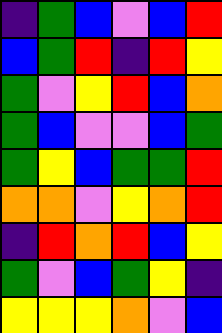[["indigo", "green", "blue", "violet", "blue", "red"], ["blue", "green", "red", "indigo", "red", "yellow"], ["green", "violet", "yellow", "red", "blue", "orange"], ["green", "blue", "violet", "violet", "blue", "green"], ["green", "yellow", "blue", "green", "green", "red"], ["orange", "orange", "violet", "yellow", "orange", "red"], ["indigo", "red", "orange", "red", "blue", "yellow"], ["green", "violet", "blue", "green", "yellow", "indigo"], ["yellow", "yellow", "yellow", "orange", "violet", "blue"]]